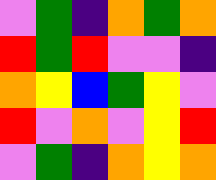[["violet", "green", "indigo", "orange", "green", "orange"], ["red", "green", "red", "violet", "violet", "indigo"], ["orange", "yellow", "blue", "green", "yellow", "violet"], ["red", "violet", "orange", "violet", "yellow", "red"], ["violet", "green", "indigo", "orange", "yellow", "orange"]]